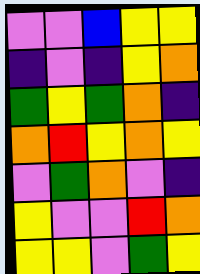[["violet", "violet", "blue", "yellow", "yellow"], ["indigo", "violet", "indigo", "yellow", "orange"], ["green", "yellow", "green", "orange", "indigo"], ["orange", "red", "yellow", "orange", "yellow"], ["violet", "green", "orange", "violet", "indigo"], ["yellow", "violet", "violet", "red", "orange"], ["yellow", "yellow", "violet", "green", "yellow"]]